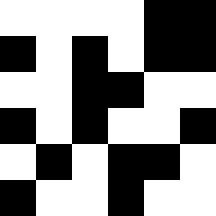[["white", "white", "white", "white", "black", "black"], ["black", "white", "black", "white", "black", "black"], ["white", "white", "black", "black", "white", "white"], ["black", "white", "black", "white", "white", "black"], ["white", "black", "white", "black", "black", "white"], ["black", "white", "white", "black", "white", "white"]]